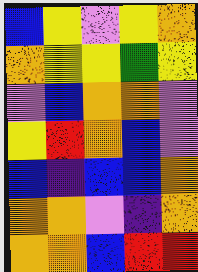[["blue", "yellow", "violet", "yellow", "orange"], ["orange", "yellow", "yellow", "green", "yellow"], ["violet", "blue", "orange", "orange", "violet"], ["yellow", "red", "orange", "blue", "violet"], ["blue", "indigo", "blue", "blue", "orange"], ["orange", "orange", "violet", "indigo", "orange"], ["orange", "orange", "blue", "red", "red"]]